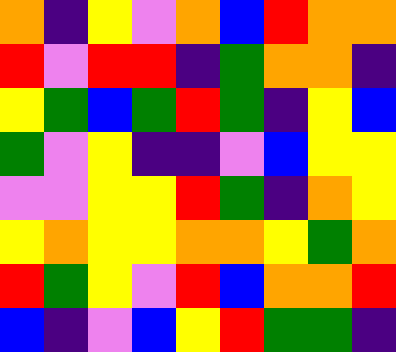[["orange", "indigo", "yellow", "violet", "orange", "blue", "red", "orange", "orange"], ["red", "violet", "red", "red", "indigo", "green", "orange", "orange", "indigo"], ["yellow", "green", "blue", "green", "red", "green", "indigo", "yellow", "blue"], ["green", "violet", "yellow", "indigo", "indigo", "violet", "blue", "yellow", "yellow"], ["violet", "violet", "yellow", "yellow", "red", "green", "indigo", "orange", "yellow"], ["yellow", "orange", "yellow", "yellow", "orange", "orange", "yellow", "green", "orange"], ["red", "green", "yellow", "violet", "red", "blue", "orange", "orange", "red"], ["blue", "indigo", "violet", "blue", "yellow", "red", "green", "green", "indigo"]]